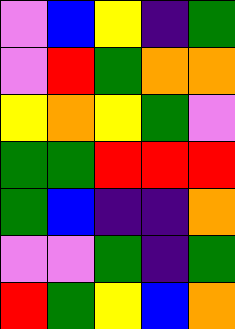[["violet", "blue", "yellow", "indigo", "green"], ["violet", "red", "green", "orange", "orange"], ["yellow", "orange", "yellow", "green", "violet"], ["green", "green", "red", "red", "red"], ["green", "blue", "indigo", "indigo", "orange"], ["violet", "violet", "green", "indigo", "green"], ["red", "green", "yellow", "blue", "orange"]]